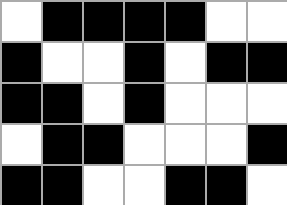[["white", "black", "black", "black", "black", "white", "white"], ["black", "white", "white", "black", "white", "black", "black"], ["black", "black", "white", "black", "white", "white", "white"], ["white", "black", "black", "white", "white", "white", "black"], ["black", "black", "white", "white", "black", "black", "white"]]